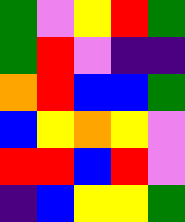[["green", "violet", "yellow", "red", "green"], ["green", "red", "violet", "indigo", "indigo"], ["orange", "red", "blue", "blue", "green"], ["blue", "yellow", "orange", "yellow", "violet"], ["red", "red", "blue", "red", "violet"], ["indigo", "blue", "yellow", "yellow", "green"]]